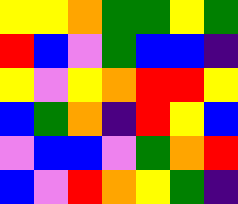[["yellow", "yellow", "orange", "green", "green", "yellow", "green"], ["red", "blue", "violet", "green", "blue", "blue", "indigo"], ["yellow", "violet", "yellow", "orange", "red", "red", "yellow"], ["blue", "green", "orange", "indigo", "red", "yellow", "blue"], ["violet", "blue", "blue", "violet", "green", "orange", "red"], ["blue", "violet", "red", "orange", "yellow", "green", "indigo"]]